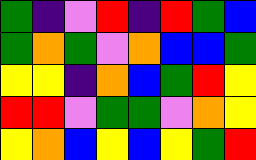[["green", "indigo", "violet", "red", "indigo", "red", "green", "blue"], ["green", "orange", "green", "violet", "orange", "blue", "blue", "green"], ["yellow", "yellow", "indigo", "orange", "blue", "green", "red", "yellow"], ["red", "red", "violet", "green", "green", "violet", "orange", "yellow"], ["yellow", "orange", "blue", "yellow", "blue", "yellow", "green", "red"]]